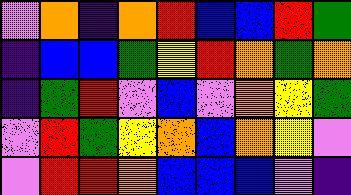[["violet", "orange", "indigo", "orange", "red", "blue", "blue", "red", "green"], ["indigo", "blue", "blue", "green", "yellow", "red", "orange", "green", "orange"], ["indigo", "green", "red", "violet", "blue", "violet", "orange", "yellow", "green"], ["violet", "red", "green", "yellow", "orange", "blue", "orange", "yellow", "violet"], ["violet", "red", "red", "orange", "blue", "blue", "blue", "violet", "indigo"]]